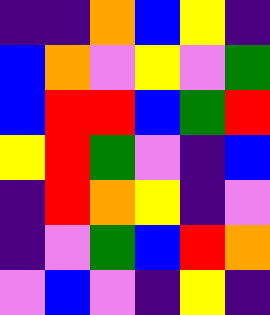[["indigo", "indigo", "orange", "blue", "yellow", "indigo"], ["blue", "orange", "violet", "yellow", "violet", "green"], ["blue", "red", "red", "blue", "green", "red"], ["yellow", "red", "green", "violet", "indigo", "blue"], ["indigo", "red", "orange", "yellow", "indigo", "violet"], ["indigo", "violet", "green", "blue", "red", "orange"], ["violet", "blue", "violet", "indigo", "yellow", "indigo"]]